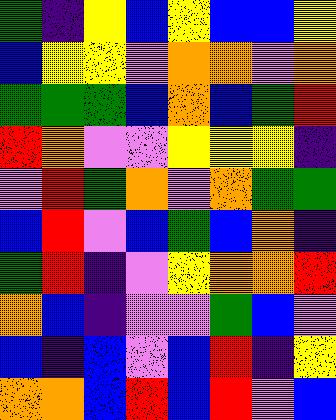[["green", "indigo", "yellow", "blue", "yellow", "blue", "blue", "yellow"], ["blue", "yellow", "yellow", "violet", "orange", "orange", "violet", "orange"], ["green", "green", "green", "blue", "orange", "blue", "green", "red"], ["red", "orange", "violet", "violet", "yellow", "yellow", "yellow", "indigo"], ["violet", "red", "green", "orange", "violet", "orange", "green", "green"], ["blue", "red", "violet", "blue", "green", "blue", "orange", "indigo"], ["green", "red", "indigo", "violet", "yellow", "orange", "orange", "red"], ["orange", "blue", "indigo", "violet", "violet", "green", "blue", "violet"], ["blue", "indigo", "blue", "violet", "blue", "red", "indigo", "yellow"], ["orange", "orange", "blue", "red", "blue", "red", "violet", "blue"]]